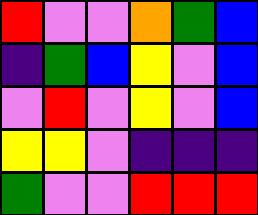[["red", "violet", "violet", "orange", "green", "blue"], ["indigo", "green", "blue", "yellow", "violet", "blue"], ["violet", "red", "violet", "yellow", "violet", "blue"], ["yellow", "yellow", "violet", "indigo", "indigo", "indigo"], ["green", "violet", "violet", "red", "red", "red"]]